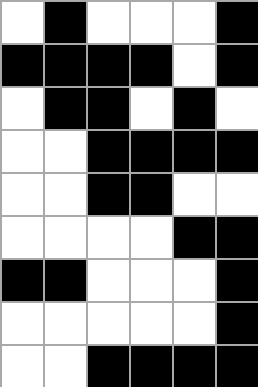[["white", "black", "white", "white", "white", "black"], ["black", "black", "black", "black", "white", "black"], ["white", "black", "black", "white", "black", "white"], ["white", "white", "black", "black", "black", "black"], ["white", "white", "black", "black", "white", "white"], ["white", "white", "white", "white", "black", "black"], ["black", "black", "white", "white", "white", "black"], ["white", "white", "white", "white", "white", "black"], ["white", "white", "black", "black", "black", "black"]]